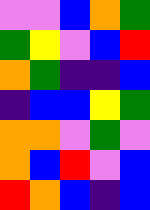[["violet", "violet", "blue", "orange", "green"], ["green", "yellow", "violet", "blue", "red"], ["orange", "green", "indigo", "indigo", "blue"], ["indigo", "blue", "blue", "yellow", "green"], ["orange", "orange", "violet", "green", "violet"], ["orange", "blue", "red", "violet", "blue"], ["red", "orange", "blue", "indigo", "blue"]]